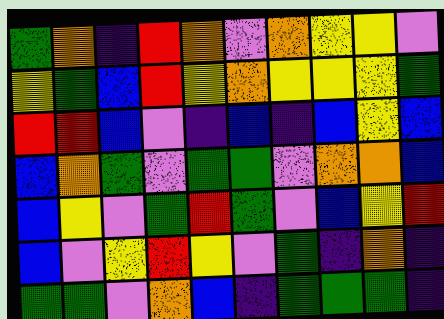[["green", "orange", "indigo", "red", "orange", "violet", "orange", "yellow", "yellow", "violet"], ["yellow", "green", "blue", "red", "yellow", "orange", "yellow", "yellow", "yellow", "green"], ["red", "red", "blue", "violet", "indigo", "blue", "indigo", "blue", "yellow", "blue"], ["blue", "orange", "green", "violet", "green", "green", "violet", "orange", "orange", "blue"], ["blue", "yellow", "violet", "green", "red", "green", "violet", "blue", "yellow", "red"], ["blue", "violet", "yellow", "red", "yellow", "violet", "green", "indigo", "orange", "indigo"], ["green", "green", "violet", "orange", "blue", "indigo", "green", "green", "green", "indigo"]]